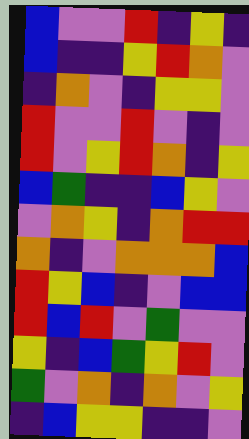[["blue", "violet", "violet", "red", "indigo", "yellow", "indigo"], ["blue", "indigo", "indigo", "yellow", "red", "orange", "violet"], ["indigo", "orange", "violet", "indigo", "yellow", "yellow", "violet"], ["red", "violet", "violet", "red", "violet", "indigo", "violet"], ["red", "violet", "yellow", "red", "orange", "indigo", "yellow"], ["blue", "green", "indigo", "indigo", "blue", "yellow", "violet"], ["violet", "orange", "yellow", "indigo", "orange", "red", "red"], ["orange", "indigo", "violet", "orange", "orange", "orange", "blue"], ["red", "yellow", "blue", "indigo", "violet", "blue", "blue"], ["red", "blue", "red", "violet", "green", "violet", "violet"], ["yellow", "indigo", "blue", "green", "yellow", "red", "violet"], ["green", "violet", "orange", "indigo", "orange", "violet", "yellow"], ["indigo", "blue", "yellow", "yellow", "indigo", "indigo", "violet"]]